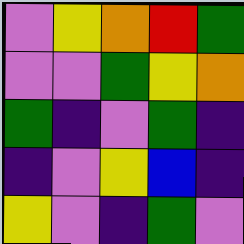[["violet", "yellow", "orange", "red", "green"], ["violet", "violet", "green", "yellow", "orange"], ["green", "indigo", "violet", "green", "indigo"], ["indigo", "violet", "yellow", "blue", "indigo"], ["yellow", "violet", "indigo", "green", "violet"]]